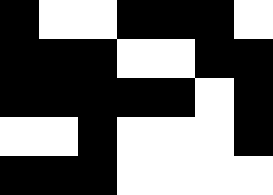[["black", "white", "white", "black", "black", "black", "white"], ["black", "black", "black", "white", "white", "black", "black"], ["black", "black", "black", "black", "black", "white", "black"], ["white", "white", "black", "white", "white", "white", "black"], ["black", "black", "black", "white", "white", "white", "white"]]